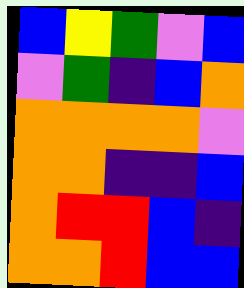[["blue", "yellow", "green", "violet", "blue"], ["violet", "green", "indigo", "blue", "orange"], ["orange", "orange", "orange", "orange", "violet"], ["orange", "orange", "indigo", "indigo", "blue"], ["orange", "red", "red", "blue", "indigo"], ["orange", "orange", "red", "blue", "blue"]]